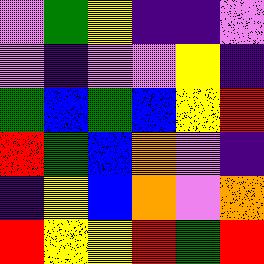[["violet", "green", "yellow", "indigo", "indigo", "violet"], ["violet", "indigo", "violet", "violet", "yellow", "indigo"], ["green", "blue", "green", "blue", "yellow", "red"], ["red", "green", "blue", "orange", "violet", "indigo"], ["indigo", "yellow", "blue", "orange", "violet", "orange"], ["red", "yellow", "yellow", "red", "green", "red"]]